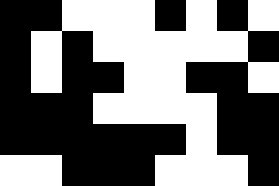[["black", "black", "white", "white", "white", "black", "white", "black", "white"], ["black", "white", "black", "white", "white", "white", "white", "white", "black"], ["black", "white", "black", "black", "white", "white", "black", "black", "white"], ["black", "black", "black", "white", "white", "white", "white", "black", "black"], ["black", "black", "black", "black", "black", "black", "white", "black", "black"], ["white", "white", "black", "black", "black", "white", "white", "white", "black"]]